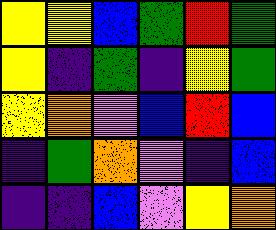[["yellow", "yellow", "blue", "green", "red", "green"], ["yellow", "indigo", "green", "indigo", "yellow", "green"], ["yellow", "orange", "violet", "blue", "red", "blue"], ["indigo", "green", "orange", "violet", "indigo", "blue"], ["indigo", "indigo", "blue", "violet", "yellow", "orange"]]